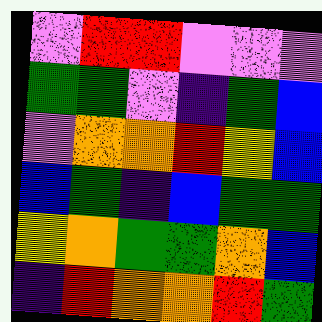[["violet", "red", "red", "violet", "violet", "violet"], ["green", "green", "violet", "indigo", "green", "blue"], ["violet", "orange", "orange", "red", "yellow", "blue"], ["blue", "green", "indigo", "blue", "green", "green"], ["yellow", "orange", "green", "green", "orange", "blue"], ["indigo", "red", "orange", "orange", "red", "green"]]